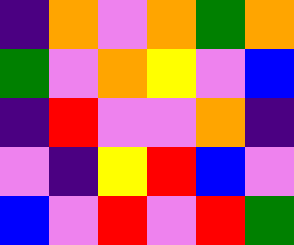[["indigo", "orange", "violet", "orange", "green", "orange"], ["green", "violet", "orange", "yellow", "violet", "blue"], ["indigo", "red", "violet", "violet", "orange", "indigo"], ["violet", "indigo", "yellow", "red", "blue", "violet"], ["blue", "violet", "red", "violet", "red", "green"]]